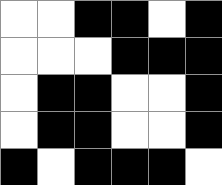[["white", "white", "black", "black", "white", "black"], ["white", "white", "white", "black", "black", "black"], ["white", "black", "black", "white", "white", "black"], ["white", "black", "black", "white", "white", "black"], ["black", "white", "black", "black", "black", "white"]]